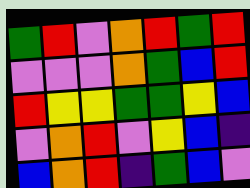[["green", "red", "violet", "orange", "red", "green", "red"], ["violet", "violet", "violet", "orange", "green", "blue", "red"], ["red", "yellow", "yellow", "green", "green", "yellow", "blue"], ["violet", "orange", "red", "violet", "yellow", "blue", "indigo"], ["blue", "orange", "red", "indigo", "green", "blue", "violet"]]